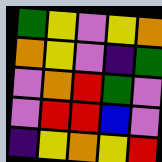[["green", "yellow", "violet", "yellow", "orange"], ["orange", "yellow", "violet", "indigo", "green"], ["violet", "orange", "red", "green", "violet"], ["violet", "red", "red", "blue", "violet"], ["indigo", "yellow", "orange", "yellow", "red"]]